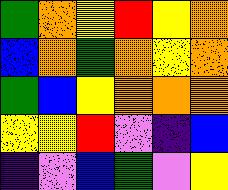[["green", "orange", "yellow", "red", "yellow", "orange"], ["blue", "orange", "green", "orange", "yellow", "orange"], ["green", "blue", "yellow", "orange", "orange", "orange"], ["yellow", "yellow", "red", "violet", "indigo", "blue"], ["indigo", "violet", "blue", "green", "violet", "yellow"]]